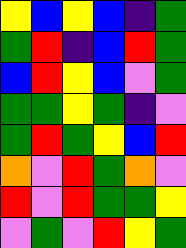[["yellow", "blue", "yellow", "blue", "indigo", "green"], ["green", "red", "indigo", "blue", "red", "green"], ["blue", "red", "yellow", "blue", "violet", "green"], ["green", "green", "yellow", "green", "indigo", "violet"], ["green", "red", "green", "yellow", "blue", "red"], ["orange", "violet", "red", "green", "orange", "violet"], ["red", "violet", "red", "green", "green", "yellow"], ["violet", "green", "violet", "red", "yellow", "green"]]